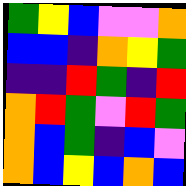[["green", "yellow", "blue", "violet", "violet", "orange"], ["blue", "blue", "indigo", "orange", "yellow", "green"], ["indigo", "indigo", "red", "green", "indigo", "red"], ["orange", "red", "green", "violet", "red", "green"], ["orange", "blue", "green", "indigo", "blue", "violet"], ["orange", "blue", "yellow", "blue", "orange", "blue"]]